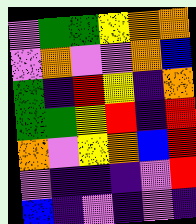[["violet", "green", "green", "yellow", "orange", "orange"], ["violet", "orange", "violet", "violet", "orange", "blue"], ["green", "indigo", "red", "yellow", "indigo", "orange"], ["green", "green", "yellow", "red", "indigo", "red"], ["orange", "violet", "yellow", "orange", "blue", "red"], ["violet", "indigo", "indigo", "indigo", "violet", "red"], ["blue", "indigo", "violet", "indigo", "violet", "indigo"]]